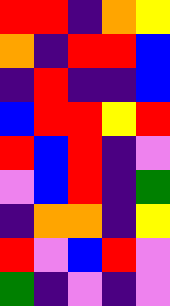[["red", "red", "indigo", "orange", "yellow"], ["orange", "indigo", "red", "red", "blue"], ["indigo", "red", "indigo", "indigo", "blue"], ["blue", "red", "red", "yellow", "red"], ["red", "blue", "red", "indigo", "violet"], ["violet", "blue", "red", "indigo", "green"], ["indigo", "orange", "orange", "indigo", "yellow"], ["red", "violet", "blue", "red", "violet"], ["green", "indigo", "violet", "indigo", "violet"]]